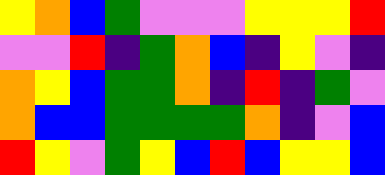[["yellow", "orange", "blue", "green", "violet", "violet", "violet", "yellow", "yellow", "yellow", "red"], ["violet", "violet", "red", "indigo", "green", "orange", "blue", "indigo", "yellow", "violet", "indigo"], ["orange", "yellow", "blue", "green", "green", "orange", "indigo", "red", "indigo", "green", "violet"], ["orange", "blue", "blue", "green", "green", "green", "green", "orange", "indigo", "violet", "blue"], ["red", "yellow", "violet", "green", "yellow", "blue", "red", "blue", "yellow", "yellow", "blue"]]